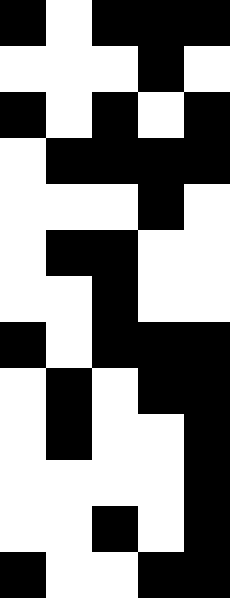[["black", "white", "black", "black", "black"], ["white", "white", "white", "black", "white"], ["black", "white", "black", "white", "black"], ["white", "black", "black", "black", "black"], ["white", "white", "white", "black", "white"], ["white", "black", "black", "white", "white"], ["white", "white", "black", "white", "white"], ["black", "white", "black", "black", "black"], ["white", "black", "white", "black", "black"], ["white", "black", "white", "white", "black"], ["white", "white", "white", "white", "black"], ["white", "white", "black", "white", "black"], ["black", "white", "white", "black", "black"]]